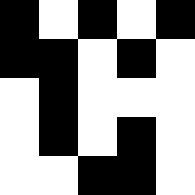[["black", "white", "black", "white", "black"], ["black", "black", "white", "black", "white"], ["white", "black", "white", "white", "white"], ["white", "black", "white", "black", "white"], ["white", "white", "black", "black", "white"]]